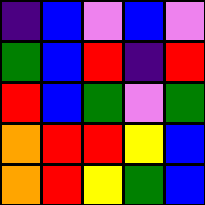[["indigo", "blue", "violet", "blue", "violet"], ["green", "blue", "red", "indigo", "red"], ["red", "blue", "green", "violet", "green"], ["orange", "red", "red", "yellow", "blue"], ["orange", "red", "yellow", "green", "blue"]]